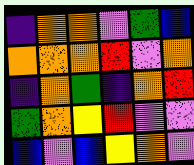[["indigo", "orange", "orange", "violet", "green", "blue"], ["orange", "orange", "orange", "red", "violet", "orange"], ["indigo", "orange", "green", "indigo", "orange", "red"], ["green", "orange", "yellow", "red", "violet", "violet"], ["blue", "violet", "blue", "yellow", "orange", "violet"]]